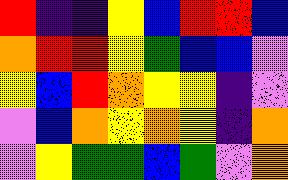[["red", "indigo", "indigo", "yellow", "blue", "red", "red", "blue"], ["orange", "red", "red", "yellow", "green", "blue", "blue", "violet"], ["yellow", "blue", "red", "orange", "yellow", "yellow", "indigo", "violet"], ["violet", "blue", "orange", "yellow", "orange", "yellow", "indigo", "orange"], ["violet", "yellow", "green", "green", "blue", "green", "violet", "orange"]]